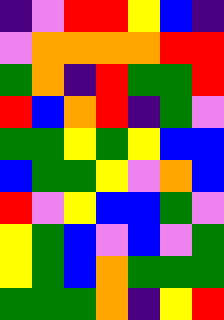[["indigo", "violet", "red", "red", "yellow", "blue", "indigo"], ["violet", "orange", "orange", "orange", "orange", "red", "red"], ["green", "orange", "indigo", "red", "green", "green", "red"], ["red", "blue", "orange", "red", "indigo", "green", "violet"], ["green", "green", "yellow", "green", "yellow", "blue", "blue"], ["blue", "green", "green", "yellow", "violet", "orange", "blue"], ["red", "violet", "yellow", "blue", "blue", "green", "violet"], ["yellow", "green", "blue", "violet", "blue", "violet", "green"], ["yellow", "green", "blue", "orange", "green", "green", "green"], ["green", "green", "green", "orange", "indigo", "yellow", "red"]]